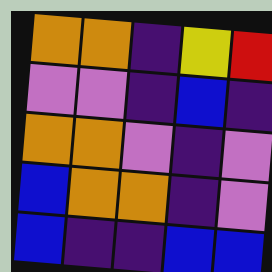[["orange", "orange", "indigo", "yellow", "red"], ["violet", "violet", "indigo", "blue", "indigo"], ["orange", "orange", "violet", "indigo", "violet"], ["blue", "orange", "orange", "indigo", "violet"], ["blue", "indigo", "indigo", "blue", "blue"]]